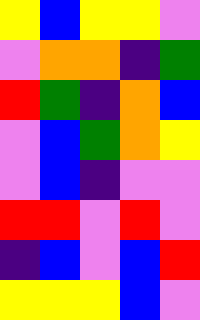[["yellow", "blue", "yellow", "yellow", "violet"], ["violet", "orange", "orange", "indigo", "green"], ["red", "green", "indigo", "orange", "blue"], ["violet", "blue", "green", "orange", "yellow"], ["violet", "blue", "indigo", "violet", "violet"], ["red", "red", "violet", "red", "violet"], ["indigo", "blue", "violet", "blue", "red"], ["yellow", "yellow", "yellow", "blue", "violet"]]